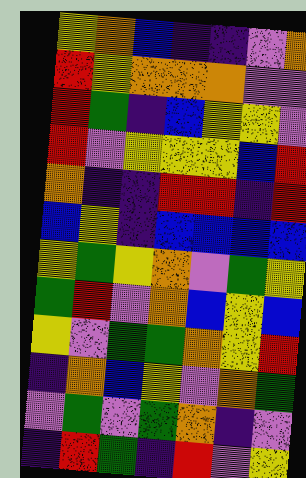[["yellow", "orange", "blue", "indigo", "indigo", "violet", "orange"], ["red", "yellow", "orange", "orange", "orange", "violet", "violet"], ["red", "green", "indigo", "blue", "yellow", "yellow", "violet"], ["red", "violet", "yellow", "yellow", "yellow", "blue", "red"], ["orange", "indigo", "indigo", "red", "red", "indigo", "red"], ["blue", "yellow", "indigo", "blue", "blue", "blue", "blue"], ["yellow", "green", "yellow", "orange", "violet", "green", "yellow"], ["green", "red", "violet", "orange", "blue", "yellow", "blue"], ["yellow", "violet", "green", "green", "orange", "yellow", "red"], ["indigo", "orange", "blue", "yellow", "violet", "orange", "green"], ["violet", "green", "violet", "green", "orange", "indigo", "violet"], ["indigo", "red", "green", "indigo", "red", "violet", "yellow"]]